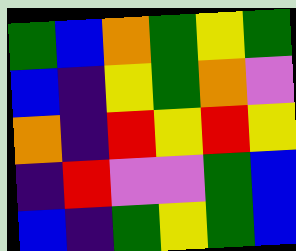[["green", "blue", "orange", "green", "yellow", "green"], ["blue", "indigo", "yellow", "green", "orange", "violet"], ["orange", "indigo", "red", "yellow", "red", "yellow"], ["indigo", "red", "violet", "violet", "green", "blue"], ["blue", "indigo", "green", "yellow", "green", "blue"]]